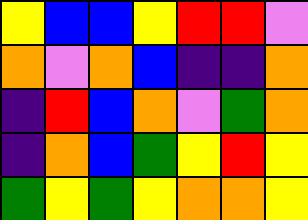[["yellow", "blue", "blue", "yellow", "red", "red", "violet"], ["orange", "violet", "orange", "blue", "indigo", "indigo", "orange"], ["indigo", "red", "blue", "orange", "violet", "green", "orange"], ["indigo", "orange", "blue", "green", "yellow", "red", "yellow"], ["green", "yellow", "green", "yellow", "orange", "orange", "yellow"]]